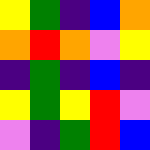[["yellow", "green", "indigo", "blue", "orange"], ["orange", "red", "orange", "violet", "yellow"], ["indigo", "green", "indigo", "blue", "indigo"], ["yellow", "green", "yellow", "red", "violet"], ["violet", "indigo", "green", "red", "blue"]]